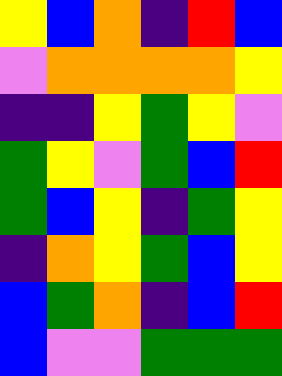[["yellow", "blue", "orange", "indigo", "red", "blue"], ["violet", "orange", "orange", "orange", "orange", "yellow"], ["indigo", "indigo", "yellow", "green", "yellow", "violet"], ["green", "yellow", "violet", "green", "blue", "red"], ["green", "blue", "yellow", "indigo", "green", "yellow"], ["indigo", "orange", "yellow", "green", "blue", "yellow"], ["blue", "green", "orange", "indigo", "blue", "red"], ["blue", "violet", "violet", "green", "green", "green"]]